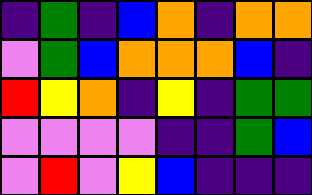[["indigo", "green", "indigo", "blue", "orange", "indigo", "orange", "orange"], ["violet", "green", "blue", "orange", "orange", "orange", "blue", "indigo"], ["red", "yellow", "orange", "indigo", "yellow", "indigo", "green", "green"], ["violet", "violet", "violet", "violet", "indigo", "indigo", "green", "blue"], ["violet", "red", "violet", "yellow", "blue", "indigo", "indigo", "indigo"]]